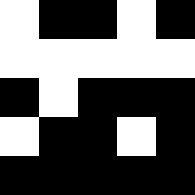[["white", "black", "black", "white", "black"], ["white", "white", "white", "white", "white"], ["black", "white", "black", "black", "black"], ["white", "black", "black", "white", "black"], ["black", "black", "black", "black", "black"]]